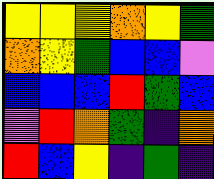[["yellow", "yellow", "yellow", "orange", "yellow", "green"], ["orange", "yellow", "green", "blue", "blue", "violet"], ["blue", "blue", "blue", "red", "green", "blue"], ["violet", "red", "orange", "green", "indigo", "orange"], ["red", "blue", "yellow", "indigo", "green", "indigo"]]